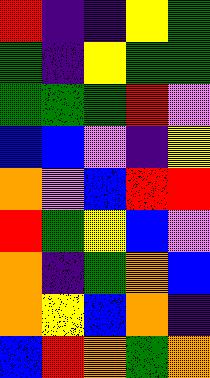[["red", "indigo", "indigo", "yellow", "green"], ["green", "indigo", "yellow", "green", "green"], ["green", "green", "green", "red", "violet"], ["blue", "blue", "violet", "indigo", "yellow"], ["orange", "violet", "blue", "red", "red"], ["red", "green", "yellow", "blue", "violet"], ["orange", "indigo", "green", "orange", "blue"], ["orange", "yellow", "blue", "orange", "indigo"], ["blue", "red", "orange", "green", "orange"]]